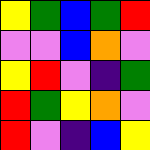[["yellow", "green", "blue", "green", "red"], ["violet", "violet", "blue", "orange", "violet"], ["yellow", "red", "violet", "indigo", "green"], ["red", "green", "yellow", "orange", "violet"], ["red", "violet", "indigo", "blue", "yellow"]]